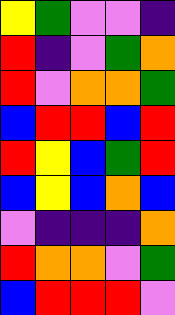[["yellow", "green", "violet", "violet", "indigo"], ["red", "indigo", "violet", "green", "orange"], ["red", "violet", "orange", "orange", "green"], ["blue", "red", "red", "blue", "red"], ["red", "yellow", "blue", "green", "red"], ["blue", "yellow", "blue", "orange", "blue"], ["violet", "indigo", "indigo", "indigo", "orange"], ["red", "orange", "orange", "violet", "green"], ["blue", "red", "red", "red", "violet"]]